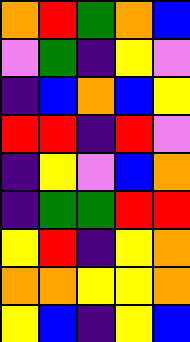[["orange", "red", "green", "orange", "blue"], ["violet", "green", "indigo", "yellow", "violet"], ["indigo", "blue", "orange", "blue", "yellow"], ["red", "red", "indigo", "red", "violet"], ["indigo", "yellow", "violet", "blue", "orange"], ["indigo", "green", "green", "red", "red"], ["yellow", "red", "indigo", "yellow", "orange"], ["orange", "orange", "yellow", "yellow", "orange"], ["yellow", "blue", "indigo", "yellow", "blue"]]